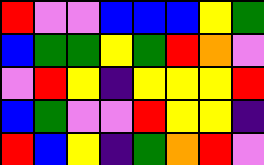[["red", "violet", "violet", "blue", "blue", "blue", "yellow", "green"], ["blue", "green", "green", "yellow", "green", "red", "orange", "violet"], ["violet", "red", "yellow", "indigo", "yellow", "yellow", "yellow", "red"], ["blue", "green", "violet", "violet", "red", "yellow", "yellow", "indigo"], ["red", "blue", "yellow", "indigo", "green", "orange", "red", "violet"]]